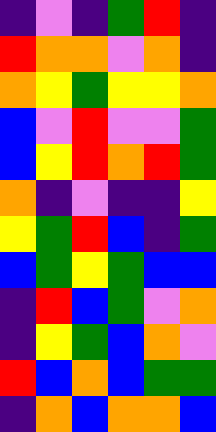[["indigo", "violet", "indigo", "green", "red", "indigo"], ["red", "orange", "orange", "violet", "orange", "indigo"], ["orange", "yellow", "green", "yellow", "yellow", "orange"], ["blue", "violet", "red", "violet", "violet", "green"], ["blue", "yellow", "red", "orange", "red", "green"], ["orange", "indigo", "violet", "indigo", "indigo", "yellow"], ["yellow", "green", "red", "blue", "indigo", "green"], ["blue", "green", "yellow", "green", "blue", "blue"], ["indigo", "red", "blue", "green", "violet", "orange"], ["indigo", "yellow", "green", "blue", "orange", "violet"], ["red", "blue", "orange", "blue", "green", "green"], ["indigo", "orange", "blue", "orange", "orange", "blue"]]